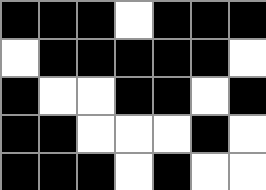[["black", "black", "black", "white", "black", "black", "black"], ["white", "black", "black", "black", "black", "black", "white"], ["black", "white", "white", "black", "black", "white", "black"], ["black", "black", "white", "white", "white", "black", "white"], ["black", "black", "black", "white", "black", "white", "white"]]